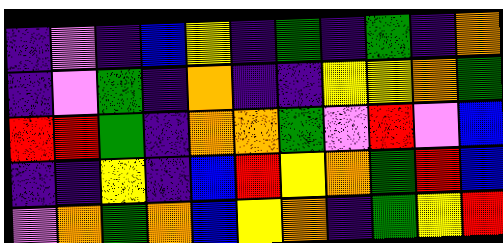[["indigo", "violet", "indigo", "blue", "yellow", "indigo", "green", "indigo", "green", "indigo", "orange"], ["indigo", "violet", "green", "indigo", "orange", "indigo", "indigo", "yellow", "yellow", "orange", "green"], ["red", "red", "green", "indigo", "orange", "orange", "green", "violet", "red", "violet", "blue"], ["indigo", "indigo", "yellow", "indigo", "blue", "red", "yellow", "orange", "green", "red", "blue"], ["violet", "orange", "green", "orange", "blue", "yellow", "orange", "indigo", "green", "yellow", "red"]]